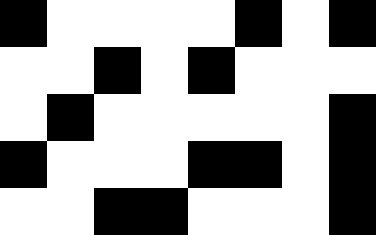[["black", "white", "white", "white", "white", "black", "white", "black"], ["white", "white", "black", "white", "black", "white", "white", "white"], ["white", "black", "white", "white", "white", "white", "white", "black"], ["black", "white", "white", "white", "black", "black", "white", "black"], ["white", "white", "black", "black", "white", "white", "white", "black"]]